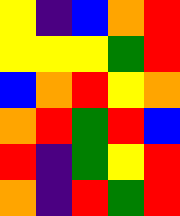[["yellow", "indigo", "blue", "orange", "red"], ["yellow", "yellow", "yellow", "green", "red"], ["blue", "orange", "red", "yellow", "orange"], ["orange", "red", "green", "red", "blue"], ["red", "indigo", "green", "yellow", "red"], ["orange", "indigo", "red", "green", "red"]]